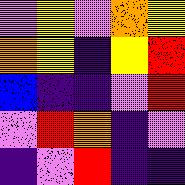[["violet", "yellow", "violet", "orange", "yellow"], ["orange", "yellow", "indigo", "yellow", "red"], ["blue", "indigo", "indigo", "violet", "red"], ["violet", "red", "orange", "indigo", "violet"], ["indigo", "violet", "red", "indigo", "indigo"]]